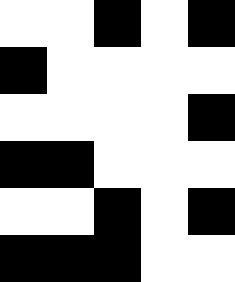[["white", "white", "black", "white", "black"], ["black", "white", "white", "white", "white"], ["white", "white", "white", "white", "black"], ["black", "black", "white", "white", "white"], ["white", "white", "black", "white", "black"], ["black", "black", "black", "white", "white"]]